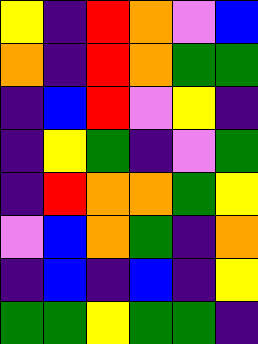[["yellow", "indigo", "red", "orange", "violet", "blue"], ["orange", "indigo", "red", "orange", "green", "green"], ["indigo", "blue", "red", "violet", "yellow", "indigo"], ["indigo", "yellow", "green", "indigo", "violet", "green"], ["indigo", "red", "orange", "orange", "green", "yellow"], ["violet", "blue", "orange", "green", "indigo", "orange"], ["indigo", "blue", "indigo", "blue", "indigo", "yellow"], ["green", "green", "yellow", "green", "green", "indigo"]]